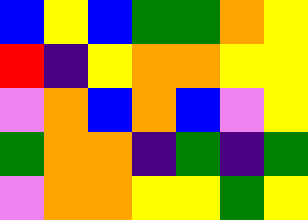[["blue", "yellow", "blue", "green", "green", "orange", "yellow"], ["red", "indigo", "yellow", "orange", "orange", "yellow", "yellow"], ["violet", "orange", "blue", "orange", "blue", "violet", "yellow"], ["green", "orange", "orange", "indigo", "green", "indigo", "green"], ["violet", "orange", "orange", "yellow", "yellow", "green", "yellow"]]